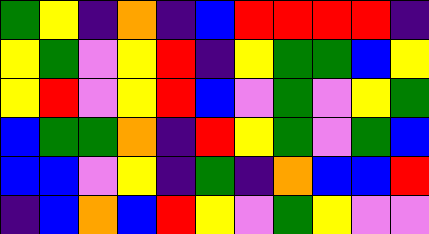[["green", "yellow", "indigo", "orange", "indigo", "blue", "red", "red", "red", "red", "indigo"], ["yellow", "green", "violet", "yellow", "red", "indigo", "yellow", "green", "green", "blue", "yellow"], ["yellow", "red", "violet", "yellow", "red", "blue", "violet", "green", "violet", "yellow", "green"], ["blue", "green", "green", "orange", "indigo", "red", "yellow", "green", "violet", "green", "blue"], ["blue", "blue", "violet", "yellow", "indigo", "green", "indigo", "orange", "blue", "blue", "red"], ["indigo", "blue", "orange", "blue", "red", "yellow", "violet", "green", "yellow", "violet", "violet"]]